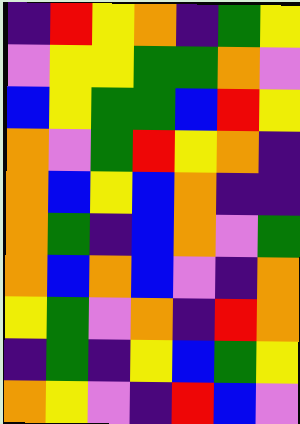[["indigo", "red", "yellow", "orange", "indigo", "green", "yellow"], ["violet", "yellow", "yellow", "green", "green", "orange", "violet"], ["blue", "yellow", "green", "green", "blue", "red", "yellow"], ["orange", "violet", "green", "red", "yellow", "orange", "indigo"], ["orange", "blue", "yellow", "blue", "orange", "indigo", "indigo"], ["orange", "green", "indigo", "blue", "orange", "violet", "green"], ["orange", "blue", "orange", "blue", "violet", "indigo", "orange"], ["yellow", "green", "violet", "orange", "indigo", "red", "orange"], ["indigo", "green", "indigo", "yellow", "blue", "green", "yellow"], ["orange", "yellow", "violet", "indigo", "red", "blue", "violet"]]